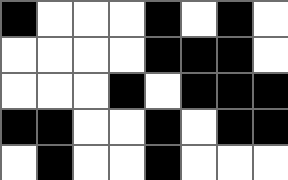[["black", "white", "white", "white", "black", "white", "black", "white"], ["white", "white", "white", "white", "black", "black", "black", "white"], ["white", "white", "white", "black", "white", "black", "black", "black"], ["black", "black", "white", "white", "black", "white", "black", "black"], ["white", "black", "white", "white", "black", "white", "white", "white"]]